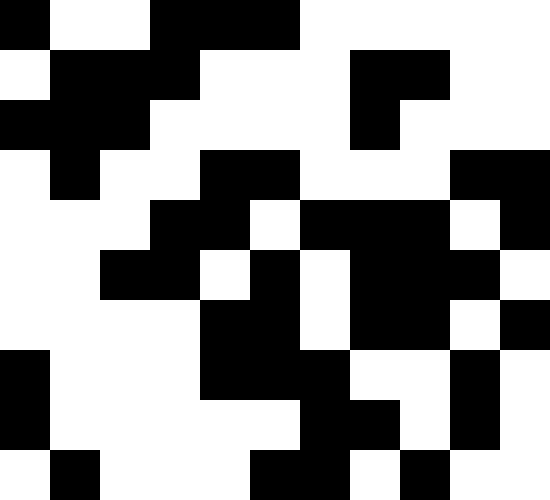[["black", "white", "white", "black", "black", "black", "white", "white", "white", "white", "white"], ["white", "black", "black", "black", "white", "white", "white", "black", "black", "white", "white"], ["black", "black", "black", "white", "white", "white", "white", "black", "white", "white", "white"], ["white", "black", "white", "white", "black", "black", "white", "white", "white", "black", "black"], ["white", "white", "white", "black", "black", "white", "black", "black", "black", "white", "black"], ["white", "white", "black", "black", "white", "black", "white", "black", "black", "black", "white"], ["white", "white", "white", "white", "black", "black", "white", "black", "black", "white", "black"], ["black", "white", "white", "white", "black", "black", "black", "white", "white", "black", "white"], ["black", "white", "white", "white", "white", "white", "black", "black", "white", "black", "white"], ["white", "black", "white", "white", "white", "black", "black", "white", "black", "white", "white"]]